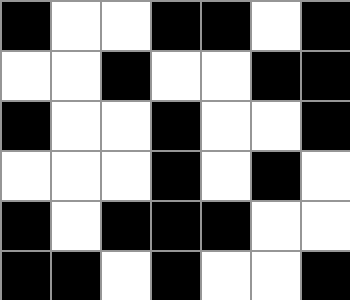[["black", "white", "white", "black", "black", "white", "black"], ["white", "white", "black", "white", "white", "black", "black"], ["black", "white", "white", "black", "white", "white", "black"], ["white", "white", "white", "black", "white", "black", "white"], ["black", "white", "black", "black", "black", "white", "white"], ["black", "black", "white", "black", "white", "white", "black"]]